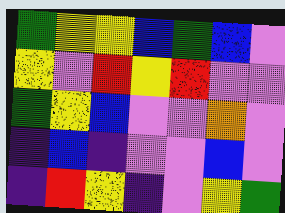[["green", "yellow", "yellow", "blue", "green", "blue", "violet"], ["yellow", "violet", "red", "yellow", "red", "violet", "violet"], ["green", "yellow", "blue", "violet", "violet", "orange", "violet"], ["indigo", "blue", "indigo", "violet", "violet", "blue", "violet"], ["indigo", "red", "yellow", "indigo", "violet", "yellow", "green"]]